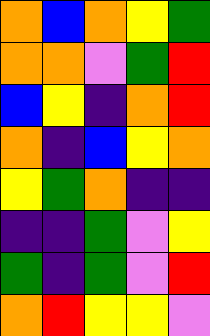[["orange", "blue", "orange", "yellow", "green"], ["orange", "orange", "violet", "green", "red"], ["blue", "yellow", "indigo", "orange", "red"], ["orange", "indigo", "blue", "yellow", "orange"], ["yellow", "green", "orange", "indigo", "indigo"], ["indigo", "indigo", "green", "violet", "yellow"], ["green", "indigo", "green", "violet", "red"], ["orange", "red", "yellow", "yellow", "violet"]]